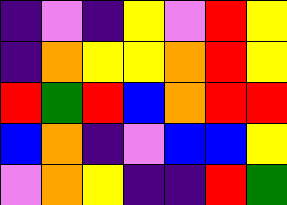[["indigo", "violet", "indigo", "yellow", "violet", "red", "yellow"], ["indigo", "orange", "yellow", "yellow", "orange", "red", "yellow"], ["red", "green", "red", "blue", "orange", "red", "red"], ["blue", "orange", "indigo", "violet", "blue", "blue", "yellow"], ["violet", "orange", "yellow", "indigo", "indigo", "red", "green"]]